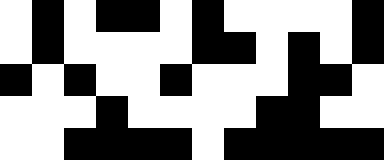[["white", "black", "white", "black", "black", "white", "black", "white", "white", "white", "white", "black"], ["white", "black", "white", "white", "white", "white", "black", "black", "white", "black", "white", "black"], ["black", "white", "black", "white", "white", "black", "white", "white", "white", "black", "black", "white"], ["white", "white", "white", "black", "white", "white", "white", "white", "black", "black", "white", "white"], ["white", "white", "black", "black", "black", "black", "white", "black", "black", "black", "black", "black"]]